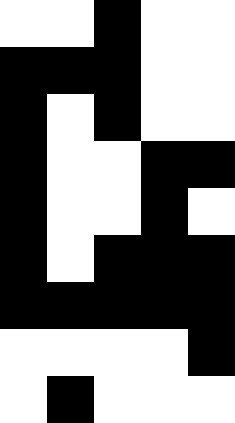[["white", "white", "black", "white", "white"], ["black", "black", "black", "white", "white"], ["black", "white", "black", "white", "white"], ["black", "white", "white", "black", "black"], ["black", "white", "white", "black", "white"], ["black", "white", "black", "black", "black"], ["black", "black", "black", "black", "black"], ["white", "white", "white", "white", "black"], ["white", "black", "white", "white", "white"]]